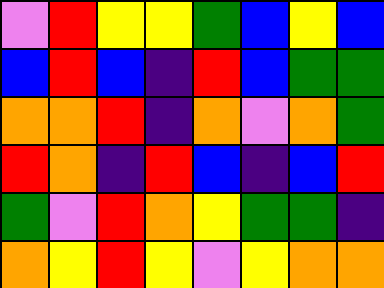[["violet", "red", "yellow", "yellow", "green", "blue", "yellow", "blue"], ["blue", "red", "blue", "indigo", "red", "blue", "green", "green"], ["orange", "orange", "red", "indigo", "orange", "violet", "orange", "green"], ["red", "orange", "indigo", "red", "blue", "indigo", "blue", "red"], ["green", "violet", "red", "orange", "yellow", "green", "green", "indigo"], ["orange", "yellow", "red", "yellow", "violet", "yellow", "orange", "orange"]]